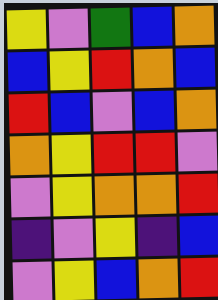[["yellow", "violet", "green", "blue", "orange"], ["blue", "yellow", "red", "orange", "blue"], ["red", "blue", "violet", "blue", "orange"], ["orange", "yellow", "red", "red", "violet"], ["violet", "yellow", "orange", "orange", "red"], ["indigo", "violet", "yellow", "indigo", "blue"], ["violet", "yellow", "blue", "orange", "red"]]